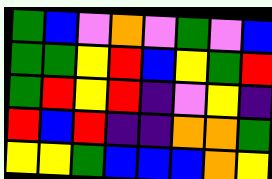[["green", "blue", "violet", "orange", "violet", "green", "violet", "blue"], ["green", "green", "yellow", "red", "blue", "yellow", "green", "red"], ["green", "red", "yellow", "red", "indigo", "violet", "yellow", "indigo"], ["red", "blue", "red", "indigo", "indigo", "orange", "orange", "green"], ["yellow", "yellow", "green", "blue", "blue", "blue", "orange", "yellow"]]